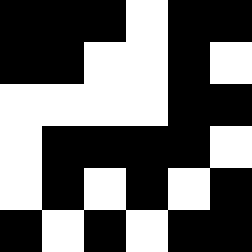[["black", "black", "black", "white", "black", "black"], ["black", "black", "white", "white", "black", "white"], ["white", "white", "white", "white", "black", "black"], ["white", "black", "black", "black", "black", "white"], ["white", "black", "white", "black", "white", "black"], ["black", "white", "black", "white", "black", "black"]]